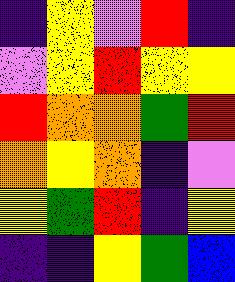[["indigo", "yellow", "violet", "red", "indigo"], ["violet", "yellow", "red", "yellow", "yellow"], ["red", "orange", "orange", "green", "red"], ["orange", "yellow", "orange", "indigo", "violet"], ["yellow", "green", "red", "indigo", "yellow"], ["indigo", "indigo", "yellow", "green", "blue"]]